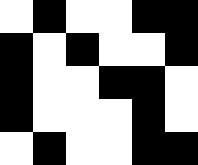[["white", "black", "white", "white", "black", "black"], ["black", "white", "black", "white", "white", "black"], ["black", "white", "white", "black", "black", "white"], ["black", "white", "white", "white", "black", "white"], ["white", "black", "white", "white", "black", "black"]]